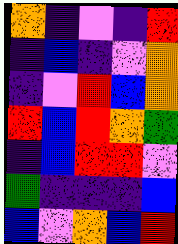[["orange", "indigo", "violet", "indigo", "red"], ["indigo", "blue", "indigo", "violet", "orange"], ["indigo", "violet", "red", "blue", "orange"], ["red", "blue", "red", "orange", "green"], ["indigo", "blue", "red", "red", "violet"], ["green", "indigo", "indigo", "indigo", "blue"], ["blue", "violet", "orange", "blue", "red"]]